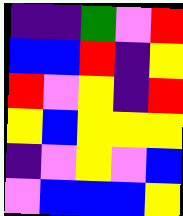[["indigo", "indigo", "green", "violet", "red"], ["blue", "blue", "red", "indigo", "yellow"], ["red", "violet", "yellow", "indigo", "red"], ["yellow", "blue", "yellow", "yellow", "yellow"], ["indigo", "violet", "yellow", "violet", "blue"], ["violet", "blue", "blue", "blue", "yellow"]]